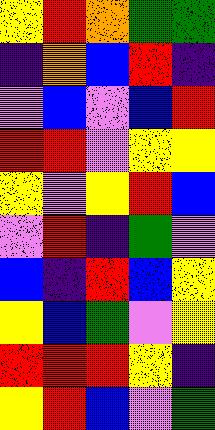[["yellow", "red", "orange", "green", "green"], ["indigo", "orange", "blue", "red", "indigo"], ["violet", "blue", "violet", "blue", "red"], ["red", "red", "violet", "yellow", "yellow"], ["yellow", "violet", "yellow", "red", "blue"], ["violet", "red", "indigo", "green", "violet"], ["blue", "indigo", "red", "blue", "yellow"], ["yellow", "blue", "green", "violet", "yellow"], ["red", "red", "red", "yellow", "indigo"], ["yellow", "red", "blue", "violet", "green"]]